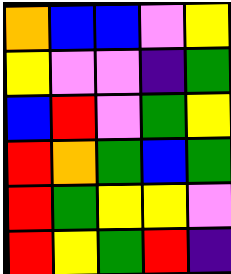[["orange", "blue", "blue", "violet", "yellow"], ["yellow", "violet", "violet", "indigo", "green"], ["blue", "red", "violet", "green", "yellow"], ["red", "orange", "green", "blue", "green"], ["red", "green", "yellow", "yellow", "violet"], ["red", "yellow", "green", "red", "indigo"]]